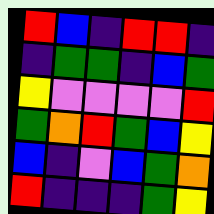[["red", "blue", "indigo", "red", "red", "indigo"], ["indigo", "green", "green", "indigo", "blue", "green"], ["yellow", "violet", "violet", "violet", "violet", "red"], ["green", "orange", "red", "green", "blue", "yellow"], ["blue", "indigo", "violet", "blue", "green", "orange"], ["red", "indigo", "indigo", "indigo", "green", "yellow"]]